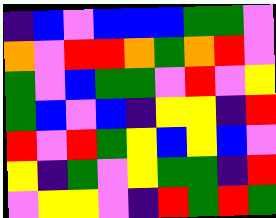[["indigo", "blue", "violet", "blue", "blue", "blue", "green", "green", "violet"], ["orange", "violet", "red", "red", "orange", "green", "orange", "red", "violet"], ["green", "violet", "blue", "green", "green", "violet", "red", "violet", "yellow"], ["green", "blue", "violet", "blue", "indigo", "yellow", "yellow", "indigo", "red"], ["red", "violet", "red", "green", "yellow", "blue", "yellow", "blue", "violet"], ["yellow", "indigo", "green", "violet", "yellow", "green", "green", "indigo", "red"], ["violet", "yellow", "yellow", "violet", "indigo", "red", "green", "red", "green"]]